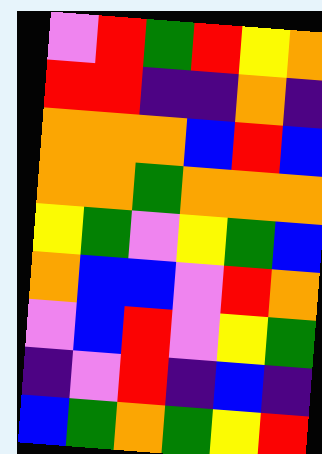[["violet", "red", "green", "red", "yellow", "orange"], ["red", "red", "indigo", "indigo", "orange", "indigo"], ["orange", "orange", "orange", "blue", "red", "blue"], ["orange", "orange", "green", "orange", "orange", "orange"], ["yellow", "green", "violet", "yellow", "green", "blue"], ["orange", "blue", "blue", "violet", "red", "orange"], ["violet", "blue", "red", "violet", "yellow", "green"], ["indigo", "violet", "red", "indigo", "blue", "indigo"], ["blue", "green", "orange", "green", "yellow", "red"]]